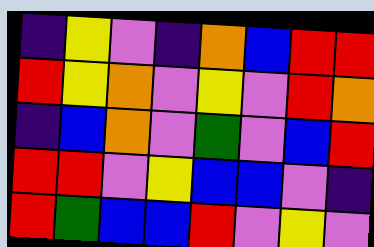[["indigo", "yellow", "violet", "indigo", "orange", "blue", "red", "red"], ["red", "yellow", "orange", "violet", "yellow", "violet", "red", "orange"], ["indigo", "blue", "orange", "violet", "green", "violet", "blue", "red"], ["red", "red", "violet", "yellow", "blue", "blue", "violet", "indigo"], ["red", "green", "blue", "blue", "red", "violet", "yellow", "violet"]]